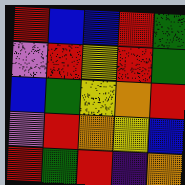[["red", "blue", "blue", "red", "green"], ["violet", "red", "yellow", "red", "green"], ["blue", "green", "yellow", "orange", "red"], ["violet", "red", "orange", "yellow", "blue"], ["red", "green", "red", "indigo", "orange"]]